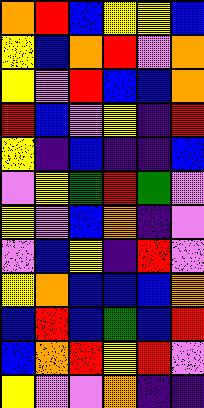[["orange", "red", "blue", "yellow", "yellow", "blue"], ["yellow", "blue", "orange", "red", "violet", "orange"], ["yellow", "violet", "red", "blue", "blue", "orange"], ["red", "blue", "violet", "yellow", "indigo", "red"], ["yellow", "indigo", "blue", "indigo", "indigo", "blue"], ["violet", "yellow", "green", "red", "green", "violet"], ["yellow", "violet", "blue", "orange", "indigo", "violet"], ["violet", "blue", "yellow", "indigo", "red", "violet"], ["yellow", "orange", "blue", "blue", "blue", "orange"], ["blue", "red", "blue", "green", "blue", "red"], ["blue", "orange", "red", "yellow", "red", "violet"], ["yellow", "violet", "violet", "orange", "indigo", "indigo"]]